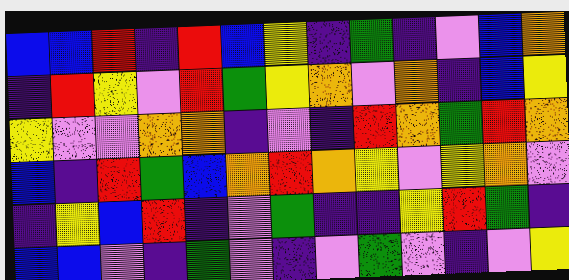[["blue", "blue", "red", "indigo", "red", "blue", "yellow", "indigo", "green", "indigo", "violet", "blue", "orange"], ["indigo", "red", "yellow", "violet", "red", "green", "yellow", "orange", "violet", "orange", "indigo", "blue", "yellow"], ["yellow", "violet", "violet", "orange", "orange", "indigo", "violet", "indigo", "red", "orange", "green", "red", "orange"], ["blue", "indigo", "red", "green", "blue", "orange", "red", "orange", "yellow", "violet", "yellow", "orange", "violet"], ["indigo", "yellow", "blue", "red", "indigo", "violet", "green", "indigo", "indigo", "yellow", "red", "green", "indigo"], ["blue", "blue", "violet", "indigo", "green", "violet", "indigo", "violet", "green", "violet", "indigo", "violet", "yellow"]]